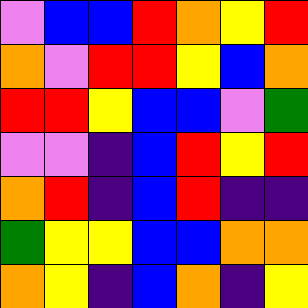[["violet", "blue", "blue", "red", "orange", "yellow", "red"], ["orange", "violet", "red", "red", "yellow", "blue", "orange"], ["red", "red", "yellow", "blue", "blue", "violet", "green"], ["violet", "violet", "indigo", "blue", "red", "yellow", "red"], ["orange", "red", "indigo", "blue", "red", "indigo", "indigo"], ["green", "yellow", "yellow", "blue", "blue", "orange", "orange"], ["orange", "yellow", "indigo", "blue", "orange", "indigo", "yellow"]]